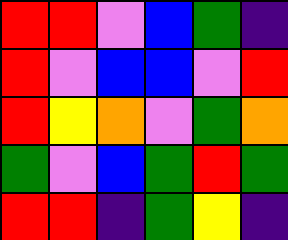[["red", "red", "violet", "blue", "green", "indigo"], ["red", "violet", "blue", "blue", "violet", "red"], ["red", "yellow", "orange", "violet", "green", "orange"], ["green", "violet", "blue", "green", "red", "green"], ["red", "red", "indigo", "green", "yellow", "indigo"]]